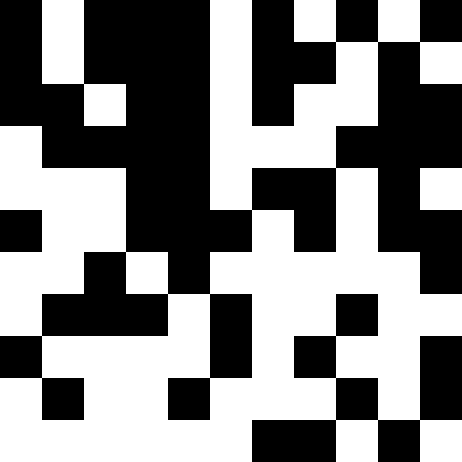[["black", "white", "black", "black", "black", "white", "black", "white", "black", "white", "black"], ["black", "white", "black", "black", "black", "white", "black", "black", "white", "black", "white"], ["black", "black", "white", "black", "black", "white", "black", "white", "white", "black", "black"], ["white", "black", "black", "black", "black", "white", "white", "white", "black", "black", "black"], ["white", "white", "white", "black", "black", "white", "black", "black", "white", "black", "white"], ["black", "white", "white", "black", "black", "black", "white", "black", "white", "black", "black"], ["white", "white", "black", "white", "black", "white", "white", "white", "white", "white", "black"], ["white", "black", "black", "black", "white", "black", "white", "white", "black", "white", "white"], ["black", "white", "white", "white", "white", "black", "white", "black", "white", "white", "black"], ["white", "black", "white", "white", "black", "white", "white", "white", "black", "white", "black"], ["white", "white", "white", "white", "white", "white", "black", "black", "white", "black", "white"]]